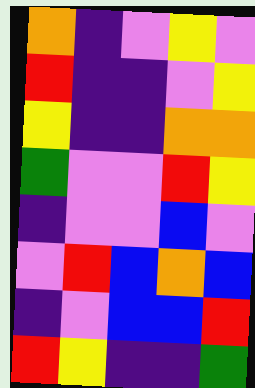[["orange", "indigo", "violet", "yellow", "violet"], ["red", "indigo", "indigo", "violet", "yellow"], ["yellow", "indigo", "indigo", "orange", "orange"], ["green", "violet", "violet", "red", "yellow"], ["indigo", "violet", "violet", "blue", "violet"], ["violet", "red", "blue", "orange", "blue"], ["indigo", "violet", "blue", "blue", "red"], ["red", "yellow", "indigo", "indigo", "green"]]